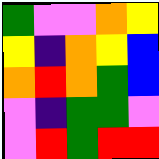[["green", "violet", "violet", "orange", "yellow"], ["yellow", "indigo", "orange", "yellow", "blue"], ["orange", "red", "orange", "green", "blue"], ["violet", "indigo", "green", "green", "violet"], ["violet", "red", "green", "red", "red"]]